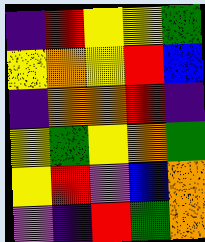[["indigo", "red", "yellow", "yellow", "green"], ["yellow", "orange", "yellow", "red", "blue"], ["indigo", "orange", "orange", "red", "indigo"], ["yellow", "green", "yellow", "orange", "green"], ["yellow", "red", "violet", "blue", "orange"], ["violet", "indigo", "red", "green", "orange"]]